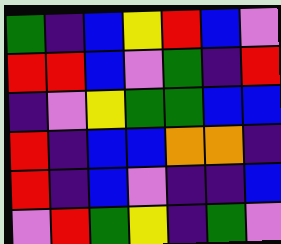[["green", "indigo", "blue", "yellow", "red", "blue", "violet"], ["red", "red", "blue", "violet", "green", "indigo", "red"], ["indigo", "violet", "yellow", "green", "green", "blue", "blue"], ["red", "indigo", "blue", "blue", "orange", "orange", "indigo"], ["red", "indigo", "blue", "violet", "indigo", "indigo", "blue"], ["violet", "red", "green", "yellow", "indigo", "green", "violet"]]